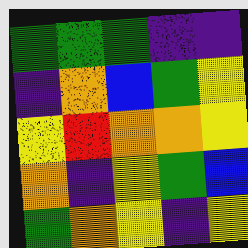[["green", "green", "green", "indigo", "indigo"], ["indigo", "orange", "blue", "green", "yellow"], ["yellow", "red", "orange", "orange", "yellow"], ["orange", "indigo", "yellow", "green", "blue"], ["green", "orange", "yellow", "indigo", "yellow"]]